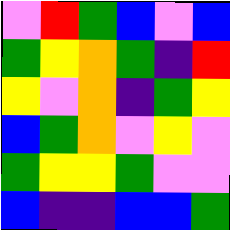[["violet", "red", "green", "blue", "violet", "blue"], ["green", "yellow", "orange", "green", "indigo", "red"], ["yellow", "violet", "orange", "indigo", "green", "yellow"], ["blue", "green", "orange", "violet", "yellow", "violet"], ["green", "yellow", "yellow", "green", "violet", "violet"], ["blue", "indigo", "indigo", "blue", "blue", "green"]]